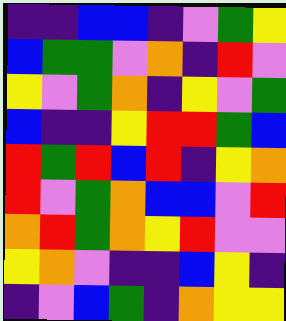[["indigo", "indigo", "blue", "blue", "indigo", "violet", "green", "yellow"], ["blue", "green", "green", "violet", "orange", "indigo", "red", "violet"], ["yellow", "violet", "green", "orange", "indigo", "yellow", "violet", "green"], ["blue", "indigo", "indigo", "yellow", "red", "red", "green", "blue"], ["red", "green", "red", "blue", "red", "indigo", "yellow", "orange"], ["red", "violet", "green", "orange", "blue", "blue", "violet", "red"], ["orange", "red", "green", "orange", "yellow", "red", "violet", "violet"], ["yellow", "orange", "violet", "indigo", "indigo", "blue", "yellow", "indigo"], ["indigo", "violet", "blue", "green", "indigo", "orange", "yellow", "yellow"]]